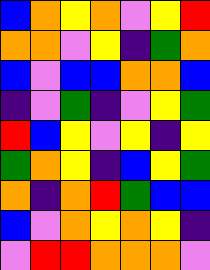[["blue", "orange", "yellow", "orange", "violet", "yellow", "red"], ["orange", "orange", "violet", "yellow", "indigo", "green", "orange"], ["blue", "violet", "blue", "blue", "orange", "orange", "blue"], ["indigo", "violet", "green", "indigo", "violet", "yellow", "green"], ["red", "blue", "yellow", "violet", "yellow", "indigo", "yellow"], ["green", "orange", "yellow", "indigo", "blue", "yellow", "green"], ["orange", "indigo", "orange", "red", "green", "blue", "blue"], ["blue", "violet", "orange", "yellow", "orange", "yellow", "indigo"], ["violet", "red", "red", "orange", "orange", "orange", "violet"]]